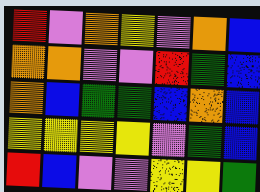[["red", "violet", "orange", "yellow", "violet", "orange", "blue"], ["orange", "orange", "violet", "violet", "red", "green", "blue"], ["orange", "blue", "green", "green", "blue", "orange", "blue"], ["yellow", "yellow", "yellow", "yellow", "violet", "green", "blue"], ["red", "blue", "violet", "violet", "yellow", "yellow", "green"]]